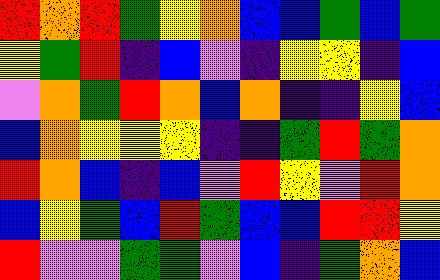[["red", "orange", "red", "green", "yellow", "orange", "blue", "blue", "green", "blue", "green"], ["yellow", "green", "red", "indigo", "blue", "violet", "indigo", "yellow", "yellow", "indigo", "blue"], ["violet", "orange", "green", "red", "orange", "blue", "orange", "indigo", "indigo", "yellow", "blue"], ["blue", "orange", "yellow", "yellow", "yellow", "indigo", "indigo", "green", "red", "green", "orange"], ["red", "orange", "blue", "indigo", "blue", "violet", "red", "yellow", "violet", "red", "orange"], ["blue", "yellow", "green", "blue", "red", "green", "blue", "blue", "red", "red", "yellow"], ["red", "violet", "violet", "green", "green", "violet", "blue", "indigo", "green", "orange", "blue"]]